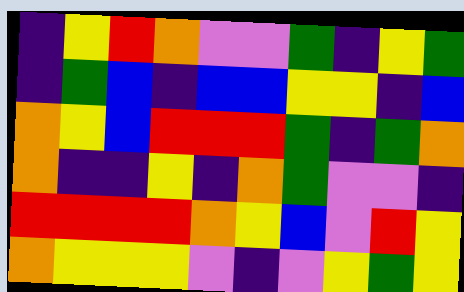[["indigo", "yellow", "red", "orange", "violet", "violet", "green", "indigo", "yellow", "green"], ["indigo", "green", "blue", "indigo", "blue", "blue", "yellow", "yellow", "indigo", "blue"], ["orange", "yellow", "blue", "red", "red", "red", "green", "indigo", "green", "orange"], ["orange", "indigo", "indigo", "yellow", "indigo", "orange", "green", "violet", "violet", "indigo"], ["red", "red", "red", "red", "orange", "yellow", "blue", "violet", "red", "yellow"], ["orange", "yellow", "yellow", "yellow", "violet", "indigo", "violet", "yellow", "green", "yellow"]]